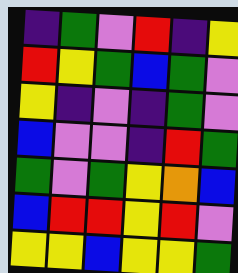[["indigo", "green", "violet", "red", "indigo", "yellow"], ["red", "yellow", "green", "blue", "green", "violet"], ["yellow", "indigo", "violet", "indigo", "green", "violet"], ["blue", "violet", "violet", "indigo", "red", "green"], ["green", "violet", "green", "yellow", "orange", "blue"], ["blue", "red", "red", "yellow", "red", "violet"], ["yellow", "yellow", "blue", "yellow", "yellow", "green"]]